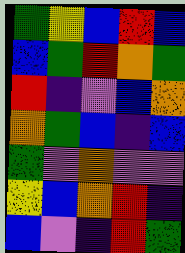[["green", "yellow", "blue", "red", "blue"], ["blue", "green", "red", "orange", "green"], ["red", "indigo", "violet", "blue", "orange"], ["orange", "green", "blue", "indigo", "blue"], ["green", "violet", "orange", "violet", "violet"], ["yellow", "blue", "orange", "red", "indigo"], ["blue", "violet", "indigo", "red", "green"]]